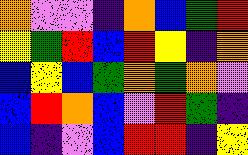[["orange", "violet", "violet", "indigo", "orange", "blue", "green", "red"], ["yellow", "green", "red", "blue", "red", "yellow", "indigo", "orange"], ["blue", "yellow", "blue", "green", "orange", "green", "orange", "violet"], ["blue", "red", "orange", "blue", "violet", "red", "green", "indigo"], ["blue", "indigo", "violet", "blue", "red", "red", "indigo", "yellow"]]